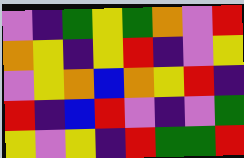[["violet", "indigo", "green", "yellow", "green", "orange", "violet", "red"], ["orange", "yellow", "indigo", "yellow", "red", "indigo", "violet", "yellow"], ["violet", "yellow", "orange", "blue", "orange", "yellow", "red", "indigo"], ["red", "indigo", "blue", "red", "violet", "indigo", "violet", "green"], ["yellow", "violet", "yellow", "indigo", "red", "green", "green", "red"]]